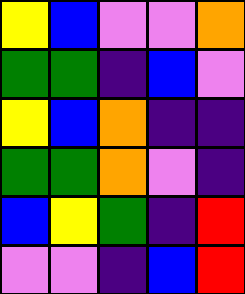[["yellow", "blue", "violet", "violet", "orange"], ["green", "green", "indigo", "blue", "violet"], ["yellow", "blue", "orange", "indigo", "indigo"], ["green", "green", "orange", "violet", "indigo"], ["blue", "yellow", "green", "indigo", "red"], ["violet", "violet", "indigo", "blue", "red"]]